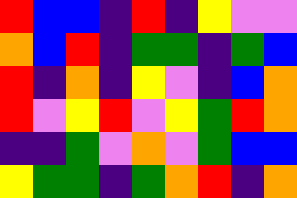[["red", "blue", "blue", "indigo", "red", "indigo", "yellow", "violet", "violet"], ["orange", "blue", "red", "indigo", "green", "green", "indigo", "green", "blue"], ["red", "indigo", "orange", "indigo", "yellow", "violet", "indigo", "blue", "orange"], ["red", "violet", "yellow", "red", "violet", "yellow", "green", "red", "orange"], ["indigo", "indigo", "green", "violet", "orange", "violet", "green", "blue", "blue"], ["yellow", "green", "green", "indigo", "green", "orange", "red", "indigo", "orange"]]